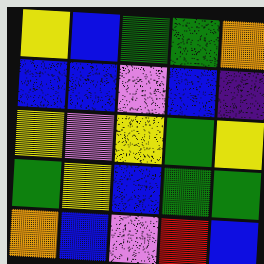[["yellow", "blue", "green", "green", "orange"], ["blue", "blue", "violet", "blue", "indigo"], ["yellow", "violet", "yellow", "green", "yellow"], ["green", "yellow", "blue", "green", "green"], ["orange", "blue", "violet", "red", "blue"]]